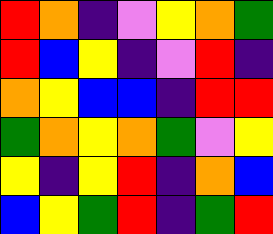[["red", "orange", "indigo", "violet", "yellow", "orange", "green"], ["red", "blue", "yellow", "indigo", "violet", "red", "indigo"], ["orange", "yellow", "blue", "blue", "indigo", "red", "red"], ["green", "orange", "yellow", "orange", "green", "violet", "yellow"], ["yellow", "indigo", "yellow", "red", "indigo", "orange", "blue"], ["blue", "yellow", "green", "red", "indigo", "green", "red"]]